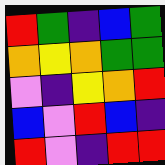[["red", "green", "indigo", "blue", "green"], ["orange", "yellow", "orange", "green", "green"], ["violet", "indigo", "yellow", "orange", "red"], ["blue", "violet", "red", "blue", "indigo"], ["red", "violet", "indigo", "red", "red"]]